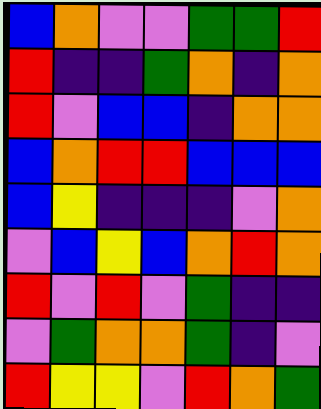[["blue", "orange", "violet", "violet", "green", "green", "red"], ["red", "indigo", "indigo", "green", "orange", "indigo", "orange"], ["red", "violet", "blue", "blue", "indigo", "orange", "orange"], ["blue", "orange", "red", "red", "blue", "blue", "blue"], ["blue", "yellow", "indigo", "indigo", "indigo", "violet", "orange"], ["violet", "blue", "yellow", "blue", "orange", "red", "orange"], ["red", "violet", "red", "violet", "green", "indigo", "indigo"], ["violet", "green", "orange", "orange", "green", "indigo", "violet"], ["red", "yellow", "yellow", "violet", "red", "orange", "green"]]